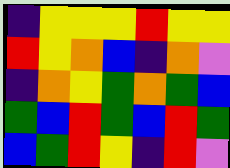[["indigo", "yellow", "yellow", "yellow", "red", "yellow", "yellow"], ["red", "yellow", "orange", "blue", "indigo", "orange", "violet"], ["indigo", "orange", "yellow", "green", "orange", "green", "blue"], ["green", "blue", "red", "green", "blue", "red", "green"], ["blue", "green", "red", "yellow", "indigo", "red", "violet"]]